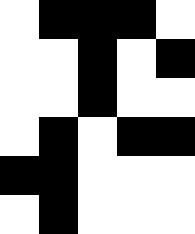[["white", "black", "black", "black", "white"], ["white", "white", "black", "white", "black"], ["white", "white", "black", "white", "white"], ["white", "black", "white", "black", "black"], ["black", "black", "white", "white", "white"], ["white", "black", "white", "white", "white"]]